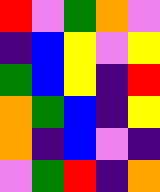[["red", "violet", "green", "orange", "violet"], ["indigo", "blue", "yellow", "violet", "yellow"], ["green", "blue", "yellow", "indigo", "red"], ["orange", "green", "blue", "indigo", "yellow"], ["orange", "indigo", "blue", "violet", "indigo"], ["violet", "green", "red", "indigo", "orange"]]